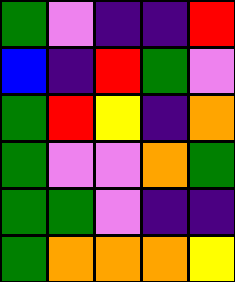[["green", "violet", "indigo", "indigo", "red"], ["blue", "indigo", "red", "green", "violet"], ["green", "red", "yellow", "indigo", "orange"], ["green", "violet", "violet", "orange", "green"], ["green", "green", "violet", "indigo", "indigo"], ["green", "orange", "orange", "orange", "yellow"]]